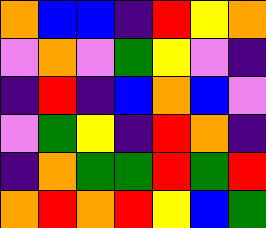[["orange", "blue", "blue", "indigo", "red", "yellow", "orange"], ["violet", "orange", "violet", "green", "yellow", "violet", "indigo"], ["indigo", "red", "indigo", "blue", "orange", "blue", "violet"], ["violet", "green", "yellow", "indigo", "red", "orange", "indigo"], ["indigo", "orange", "green", "green", "red", "green", "red"], ["orange", "red", "orange", "red", "yellow", "blue", "green"]]